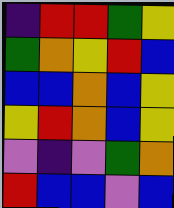[["indigo", "red", "red", "green", "yellow"], ["green", "orange", "yellow", "red", "blue"], ["blue", "blue", "orange", "blue", "yellow"], ["yellow", "red", "orange", "blue", "yellow"], ["violet", "indigo", "violet", "green", "orange"], ["red", "blue", "blue", "violet", "blue"]]